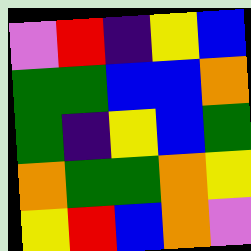[["violet", "red", "indigo", "yellow", "blue"], ["green", "green", "blue", "blue", "orange"], ["green", "indigo", "yellow", "blue", "green"], ["orange", "green", "green", "orange", "yellow"], ["yellow", "red", "blue", "orange", "violet"]]